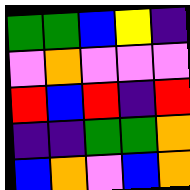[["green", "green", "blue", "yellow", "indigo"], ["violet", "orange", "violet", "violet", "violet"], ["red", "blue", "red", "indigo", "red"], ["indigo", "indigo", "green", "green", "orange"], ["blue", "orange", "violet", "blue", "orange"]]